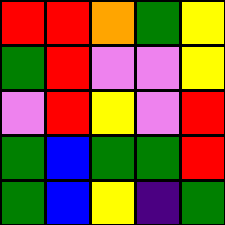[["red", "red", "orange", "green", "yellow"], ["green", "red", "violet", "violet", "yellow"], ["violet", "red", "yellow", "violet", "red"], ["green", "blue", "green", "green", "red"], ["green", "blue", "yellow", "indigo", "green"]]